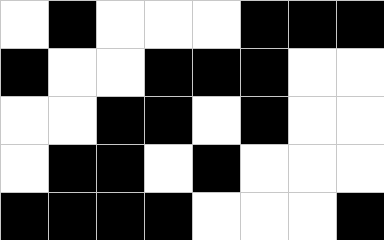[["white", "black", "white", "white", "white", "black", "black", "black"], ["black", "white", "white", "black", "black", "black", "white", "white"], ["white", "white", "black", "black", "white", "black", "white", "white"], ["white", "black", "black", "white", "black", "white", "white", "white"], ["black", "black", "black", "black", "white", "white", "white", "black"]]